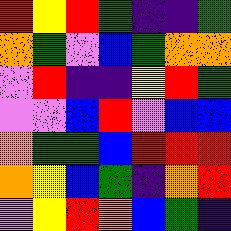[["red", "yellow", "red", "green", "indigo", "indigo", "green"], ["orange", "green", "violet", "blue", "green", "orange", "orange"], ["violet", "red", "indigo", "indigo", "yellow", "red", "green"], ["violet", "violet", "blue", "red", "violet", "blue", "blue"], ["orange", "green", "green", "blue", "red", "red", "red"], ["orange", "yellow", "blue", "green", "indigo", "orange", "red"], ["violet", "yellow", "red", "orange", "blue", "green", "indigo"]]